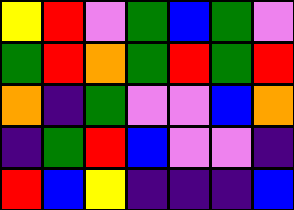[["yellow", "red", "violet", "green", "blue", "green", "violet"], ["green", "red", "orange", "green", "red", "green", "red"], ["orange", "indigo", "green", "violet", "violet", "blue", "orange"], ["indigo", "green", "red", "blue", "violet", "violet", "indigo"], ["red", "blue", "yellow", "indigo", "indigo", "indigo", "blue"]]